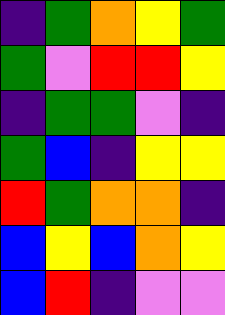[["indigo", "green", "orange", "yellow", "green"], ["green", "violet", "red", "red", "yellow"], ["indigo", "green", "green", "violet", "indigo"], ["green", "blue", "indigo", "yellow", "yellow"], ["red", "green", "orange", "orange", "indigo"], ["blue", "yellow", "blue", "orange", "yellow"], ["blue", "red", "indigo", "violet", "violet"]]